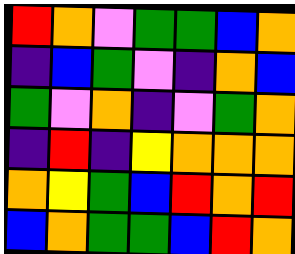[["red", "orange", "violet", "green", "green", "blue", "orange"], ["indigo", "blue", "green", "violet", "indigo", "orange", "blue"], ["green", "violet", "orange", "indigo", "violet", "green", "orange"], ["indigo", "red", "indigo", "yellow", "orange", "orange", "orange"], ["orange", "yellow", "green", "blue", "red", "orange", "red"], ["blue", "orange", "green", "green", "blue", "red", "orange"]]